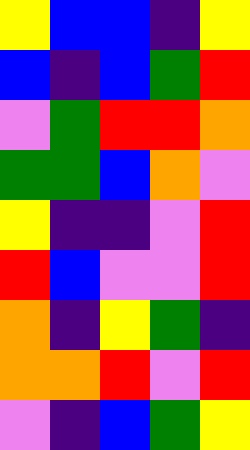[["yellow", "blue", "blue", "indigo", "yellow"], ["blue", "indigo", "blue", "green", "red"], ["violet", "green", "red", "red", "orange"], ["green", "green", "blue", "orange", "violet"], ["yellow", "indigo", "indigo", "violet", "red"], ["red", "blue", "violet", "violet", "red"], ["orange", "indigo", "yellow", "green", "indigo"], ["orange", "orange", "red", "violet", "red"], ["violet", "indigo", "blue", "green", "yellow"]]